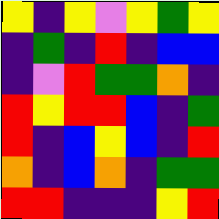[["yellow", "indigo", "yellow", "violet", "yellow", "green", "yellow"], ["indigo", "green", "indigo", "red", "indigo", "blue", "blue"], ["indigo", "violet", "red", "green", "green", "orange", "indigo"], ["red", "yellow", "red", "red", "blue", "indigo", "green"], ["red", "indigo", "blue", "yellow", "blue", "indigo", "red"], ["orange", "indigo", "blue", "orange", "indigo", "green", "green"], ["red", "red", "indigo", "indigo", "indigo", "yellow", "red"]]